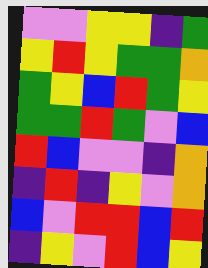[["violet", "violet", "yellow", "yellow", "indigo", "green"], ["yellow", "red", "yellow", "green", "green", "orange"], ["green", "yellow", "blue", "red", "green", "yellow"], ["green", "green", "red", "green", "violet", "blue"], ["red", "blue", "violet", "violet", "indigo", "orange"], ["indigo", "red", "indigo", "yellow", "violet", "orange"], ["blue", "violet", "red", "red", "blue", "red"], ["indigo", "yellow", "violet", "red", "blue", "yellow"]]